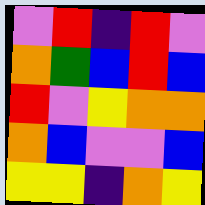[["violet", "red", "indigo", "red", "violet"], ["orange", "green", "blue", "red", "blue"], ["red", "violet", "yellow", "orange", "orange"], ["orange", "blue", "violet", "violet", "blue"], ["yellow", "yellow", "indigo", "orange", "yellow"]]